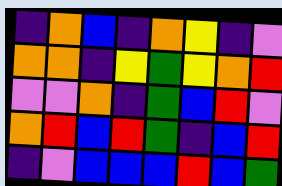[["indigo", "orange", "blue", "indigo", "orange", "yellow", "indigo", "violet"], ["orange", "orange", "indigo", "yellow", "green", "yellow", "orange", "red"], ["violet", "violet", "orange", "indigo", "green", "blue", "red", "violet"], ["orange", "red", "blue", "red", "green", "indigo", "blue", "red"], ["indigo", "violet", "blue", "blue", "blue", "red", "blue", "green"]]